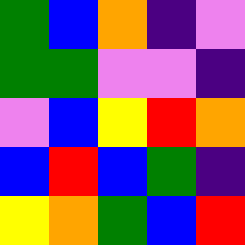[["green", "blue", "orange", "indigo", "violet"], ["green", "green", "violet", "violet", "indigo"], ["violet", "blue", "yellow", "red", "orange"], ["blue", "red", "blue", "green", "indigo"], ["yellow", "orange", "green", "blue", "red"]]